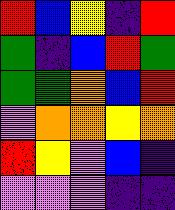[["red", "blue", "yellow", "indigo", "red"], ["green", "indigo", "blue", "red", "green"], ["green", "green", "orange", "blue", "red"], ["violet", "orange", "orange", "yellow", "orange"], ["red", "yellow", "violet", "blue", "indigo"], ["violet", "violet", "violet", "indigo", "indigo"]]